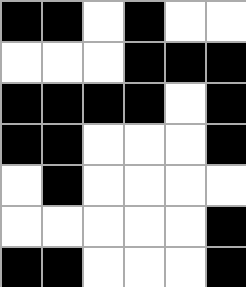[["black", "black", "white", "black", "white", "white"], ["white", "white", "white", "black", "black", "black"], ["black", "black", "black", "black", "white", "black"], ["black", "black", "white", "white", "white", "black"], ["white", "black", "white", "white", "white", "white"], ["white", "white", "white", "white", "white", "black"], ["black", "black", "white", "white", "white", "black"]]